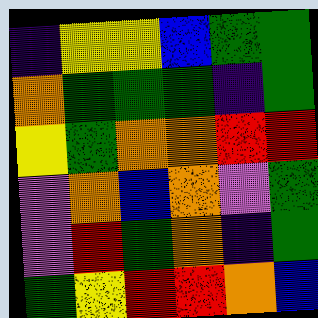[["indigo", "yellow", "yellow", "blue", "green", "green"], ["orange", "green", "green", "green", "indigo", "green"], ["yellow", "green", "orange", "orange", "red", "red"], ["violet", "orange", "blue", "orange", "violet", "green"], ["violet", "red", "green", "orange", "indigo", "green"], ["green", "yellow", "red", "red", "orange", "blue"]]